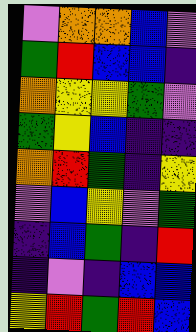[["violet", "orange", "orange", "blue", "violet"], ["green", "red", "blue", "blue", "indigo"], ["orange", "yellow", "yellow", "green", "violet"], ["green", "yellow", "blue", "indigo", "indigo"], ["orange", "red", "green", "indigo", "yellow"], ["violet", "blue", "yellow", "violet", "green"], ["indigo", "blue", "green", "indigo", "red"], ["indigo", "violet", "indigo", "blue", "blue"], ["yellow", "red", "green", "red", "blue"]]